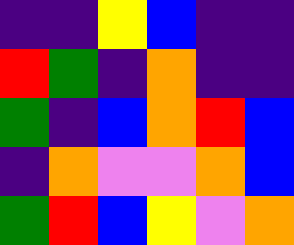[["indigo", "indigo", "yellow", "blue", "indigo", "indigo"], ["red", "green", "indigo", "orange", "indigo", "indigo"], ["green", "indigo", "blue", "orange", "red", "blue"], ["indigo", "orange", "violet", "violet", "orange", "blue"], ["green", "red", "blue", "yellow", "violet", "orange"]]